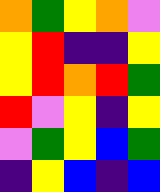[["orange", "green", "yellow", "orange", "violet"], ["yellow", "red", "indigo", "indigo", "yellow"], ["yellow", "red", "orange", "red", "green"], ["red", "violet", "yellow", "indigo", "yellow"], ["violet", "green", "yellow", "blue", "green"], ["indigo", "yellow", "blue", "indigo", "blue"]]